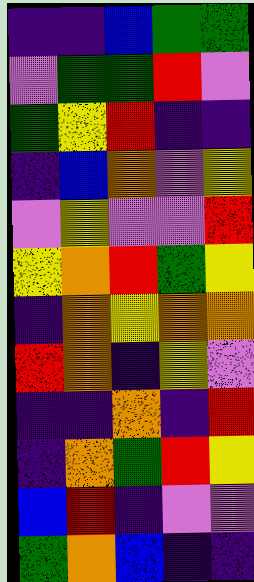[["indigo", "indigo", "blue", "green", "green"], ["violet", "green", "green", "red", "violet"], ["green", "yellow", "red", "indigo", "indigo"], ["indigo", "blue", "orange", "violet", "yellow"], ["violet", "yellow", "violet", "violet", "red"], ["yellow", "orange", "red", "green", "yellow"], ["indigo", "orange", "yellow", "orange", "orange"], ["red", "orange", "indigo", "yellow", "violet"], ["indigo", "indigo", "orange", "indigo", "red"], ["indigo", "orange", "green", "red", "yellow"], ["blue", "red", "indigo", "violet", "violet"], ["green", "orange", "blue", "indigo", "indigo"]]